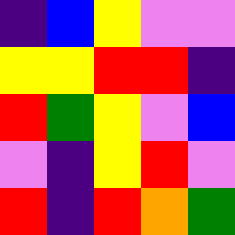[["indigo", "blue", "yellow", "violet", "violet"], ["yellow", "yellow", "red", "red", "indigo"], ["red", "green", "yellow", "violet", "blue"], ["violet", "indigo", "yellow", "red", "violet"], ["red", "indigo", "red", "orange", "green"]]